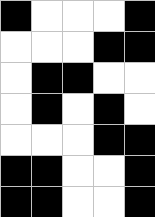[["black", "white", "white", "white", "black"], ["white", "white", "white", "black", "black"], ["white", "black", "black", "white", "white"], ["white", "black", "white", "black", "white"], ["white", "white", "white", "black", "black"], ["black", "black", "white", "white", "black"], ["black", "black", "white", "white", "black"]]